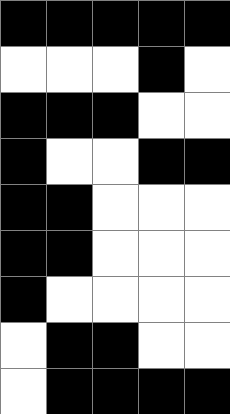[["black", "black", "black", "black", "black"], ["white", "white", "white", "black", "white"], ["black", "black", "black", "white", "white"], ["black", "white", "white", "black", "black"], ["black", "black", "white", "white", "white"], ["black", "black", "white", "white", "white"], ["black", "white", "white", "white", "white"], ["white", "black", "black", "white", "white"], ["white", "black", "black", "black", "black"]]